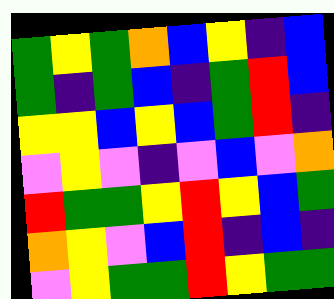[["green", "yellow", "green", "orange", "blue", "yellow", "indigo", "blue"], ["green", "indigo", "green", "blue", "indigo", "green", "red", "blue"], ["yellow", "yellow", "blue", "yellow", "blue", "green", "red", "indigo"], ["violet", "yellow", "violet", "indigo", "violet", "blue", "violet", "orange"], ["red", "green", "green", "yellow", "red", "yellow", "blue", "green"], ["orange", "yellow", "violet", "blue", "red", "indigo", "blue", "indigo"], ["violet", "yellow", "green", "green", "red", "yellow", "green", "green"]]